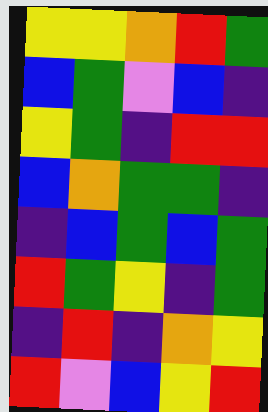[["yellow", "yellow", "orange", "red", "green"], ["blue", "green", "violet", "blue", "indigo"], ["yellow", "green", "indigo", "red", "red"], ["blue", "orange", "green", "green", "indigo"], ["indigo", "blue", "green", "blue", "green"], ["red", "green", "yellow", "indigo", "green"], ["indigo", "red", "indigo", "orange", "yellow"], ["red", "violet", "blue", "yellow", "red"]]